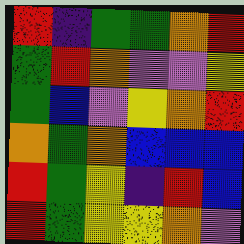[["red", "indigo", "green", "green", "orange", "red"], ["green", "red", "orange", "violet", "violet", "yellow"], ["green", "blue", "violet", "yellow", "orange", "red"], ["orange", "green", "orange", "blue", "blue", "blue"], ["red", "green", "yellow", "indigo", "red", "blue"], ["red", "green", "yellow", "yellow", "orange", "violet"]]